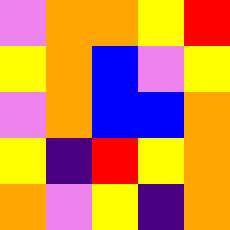[["violet", "orange", "orange", "yellow", "red"], ["yellow", "orange", "blue", "violet", "yellow"], ["violet", "orange", "blue", "blue", "orange"], ["yellow", "indigo", "red", "yellow", "orange"], ["orange", "violet", "yellow", "indigo", "orange"]]